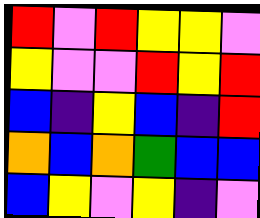[["red", "violet", "red", "yellow", "yellow", "violet"], ["yellow", "violet", "violet", "red", "yellow", "red"], ["blue", "indigo", "yellow", "blue", "indigo", "red"], ["orange", "blue", "orange", "green", "blue", "blue"], ["blue", "yellow", "violet", "yellow", "indigo", "violet"]]